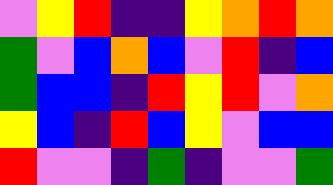[["violet", "yellow", "red", "indigo", "indigo", "yellow", "orange", "red", "orange"], ["green", "violet", "blue", "orange", "blue", "violet", "red", "indigo", "blue"], ["green", "blue", "blue", "indigo", "red", "yellow", "red", "violet", "orange"], ["yellow", "blue", "indigo", "red", "blue", "yellow", "violet", "blue", "blue"], ["red", "violet", "violet", "indigo", "green", "indigo", "violet", "violet", "green"]]